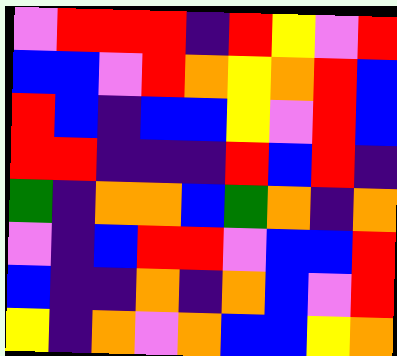[["violet", "red", "red", "red", "indigo", "red", "yellow", "violet", "red"], ["blue", "blue", "violet", "red", "orange", "yellow", "orange", "red", "blue"], ["red", "blue", "indigo", "blue", "blue", "yellow", "violet", "red", "blue"], ["red", "red", "indigo", "indigo", "indigo", "red", "blue", "red", "indigo"], ["green", "indigo", "orange", "orange", "blue", "green", "orange", "indigo", "orange"], ["violet", "indigo", "blue", "red", "red", "violet", "blue", "blue", "red"], ["blue", "indigo", "indigo", "orange", "indigo", "orange", "blue", "violet", "red"], ["yellow", "indigo", "orange", "violet", "orange", "blue", "blue", "yellow", "orange"]]